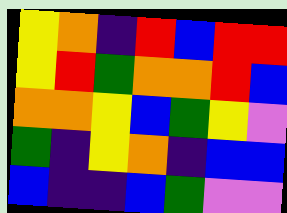[["yellow", "orange", "indigo", "red", "blue", "red", "red"], ["yellow", "red", "green", "orange", "orange", "red", "blue"], ["orange", "orange", "yellow", "blue", "green", "yellow", "violet"], ["green", "indigo", "yellow", "orange", "indigo", "blue", "blue"], ["blue", "indigo", "indigo", "blue", "green", "violet", "violet"]]